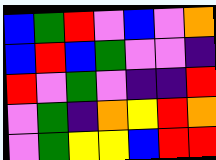[["blue", "green", "red", "violet", "blue", "violet", "orange"], ["blue", "red", "blue", "green", "violet", "violet", "indigo"], ["red", "violet", "green", "violet", "indigo", "indigo", "red"], ["violet", "green", "indigo", "orange", "yellow", "red", "orange"], ["violet", "green", "yellow", "yellow", "blue", "red", "red"]]